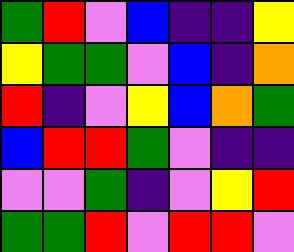[["green", "red", "violet", "blue", "indigo", "indigo", "yellow"], ["yellow", "green", "green", "violet", "blue", "indigo", "orange"], ["red", "indigo", "violet", "yellow", "blue", "orange", "green"], ["blue", "red", "red", "green", "violet", "indigo", "indigo"], ["violet", "violet", "green", "indigo", "violet", "yellow", "red"], ["green", "green", "red", "violet", "red", "red", "violet"]]